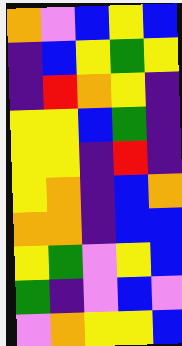[["orange", "violet", "blue", "yellow", "blue"], ["indigo", "blue", "yellow", "green", "yellow"], ["indigo", "red", "orange", "yellow", "indigo"], ["yellow", "yellow", "blue", "green", "indigo"], ["yellow", "yellow", "indigo", "red", "indigo"], ["yellow", "orange", "indigo", "blue", "orange"], ["orange", "orange", "indigo", "blue", "blue"], ["yellow", "green", "violet", "yellow", "blue"], ["green", "indigo", "violet", "blue", "violet"], ["violet", "orange", "yellow", "yellow", "blue"]]